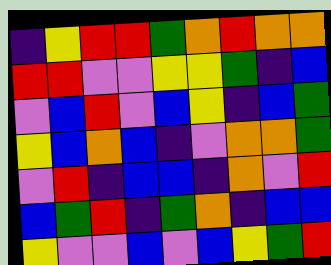[["indigo", "yellow", "red", "red", "green", "orange", "red", "orange", "orange"], ["red", "red", "violet", "violet", "yellow", "yellow", "green", "indigo", "blue"], ["violet", "blue", "red", "violet", "blue", "yellow", "indigo", "blue", "green"], ["yellow", "blue", "orange", "blue", "indigo", "violet", "orange", "orange", "green"], ["violet", "red", "indigo", "blue", "blue", "indigo", "orange", "violet", "red"], ["blue", "green", "red", "indigo", "green", "orange", "indigo", "blue", "blue"], ["yellow", "violet", "violet", "blue", "violet", "blue", "yellow", "green", "red"]]